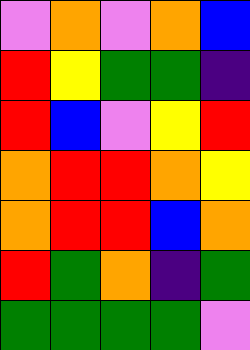[["violet", "orange", "violet", "orange", "blue"], ["red", "yellow", "green", "green", "indigo"], ["red", "blue", "violet", "yellow", "red"], ["orange", "red", "red", "orange", "yellow"], ["orange", "red", "red", "blue", "orange"], ["red", "green", "orange", "indigo", "green"], ["green", "green", "green", "green", "violet"]]